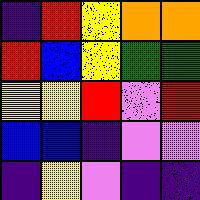[["indigo", "red", "yellow", "orange", "orange"], ["red", "blue", "yellow", "green", "green"], ["yellow", "yellow", "red", "violet", "red"], ["blue", "blue", "indigo", "violet", "violet"], ["indigo", "yellow", "violet", "indigo", "indigo"]]